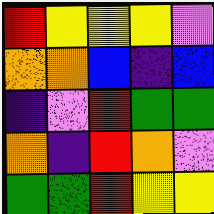[["red", "yellow", "yellow", "yellow", "violet"], ["orange", "orange", "blue", "indigo", "blue"], ["indigo", "violet", "red", "green", "green"], ["orange", "indigo", "red", "orange", "violet"], ["green", "green", "red", "yellow", "yellow"]]